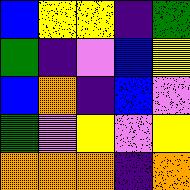[["blue", "yellow", "yellow", "indigo", "green"], ["green", "indigo", "violet", "blue", "yellow"], ["blue", "orange", "indigo", "blue", "violet"], ["green", "violet", "yellow", "violet", "yellow"], ["orange", "orange", "orange", "indigo", "orange"]]